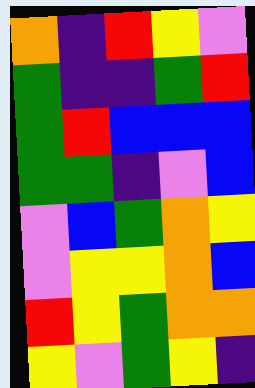[["orange", "indigo", "red", "yellow", "violet"], ["green", "indigo", "indigo", "green", "red"], ["green", "red", "blue", "blue", "blue"], ["green", "green", "indigo", "violet", "blue"], ["violet", "blue", "green", "orange", "yellow"], ["violet", "yellow", "yellow", "orange", "blue"], ["red", "yellow", "green", "orange", "orange"], ["yellow", "violet", "green", "yellow", "indigo"]]